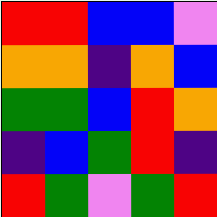[["red", "red", "blue", "blue", "violet"], ["orange", "orange", "indigo", "orange", "blue"], ["green", "green", "blue", "red", "orange"], ["indigo", "blue", "green", "red", "indigo"], ["red", "green", "violet", "green", "red"]]